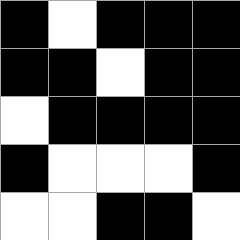[["black", "white", "black", "black", "black"], ["black", "black", "white", "black", "black"], ["white", "black", "black", "black", "black"], ["black", "white", "white", "white", "black"], ["white", "white", "black", "black", "white"]]